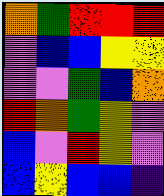[["orange", "green", "red", "red", "red"], ["violet", "blue", "blue", "yellow", "yellow"], ["violet", "violet", "green", "blue", "orange"], ["red", "orange", "green", "yellow", "violet"], ["blue", "violet", "red", "yellow", "violet"], ["blue", "yellow", "blue", "blue", "indigo"]]